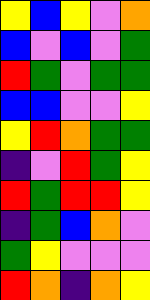[["yellow", "blue", "yellow", "violet", "orange"], ["blue", "violet", "blue", "violet", "green"], ["red", "green", "violet", "green", "green"], ["blue", "blue", "violet", "violet", "yellow"], ["yellow", "red", "orange", "green", "green"], ["indigo", "violet", "red", "green", "yellow"], ["red", "green", "red", "red", "yellow"], ["indigo", "green", "blue", "orange", "violet"], ["green", "yellow", "violet", "violet", "violet"], ["red", "orange", "indigo", "orange", "yellow"]]